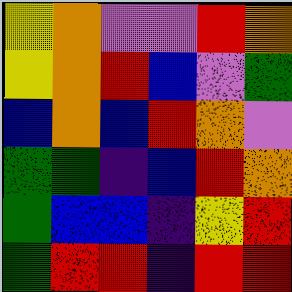[["yellow", "orange", "violet", "violet", "red", "orange"], ["yellow", "orange", "red", "blue", "violet", "green"], ["blue", "orange", "blue", "red", "orange", "violet"], ["green", "green", "indigo", "blue", "red", "orange"], ["green", "blue", "blue", "indigo", "yellow", "red"], ["green", "red", "red", "indigo", "red", "red"]]